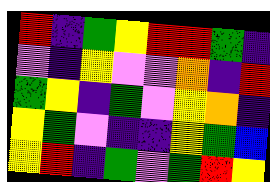[["red", "indigo", "green", "yellow", "red", "red", "green", "indigo"], ["violet", "indigo", "yellow", "violet", "violet", "orange", "indigo", "red"], ["green", "yellow", "indigo", "green", "violet", "yellow", "orange", "indigo"], ["yellow", "green", "violet", "indigo", "indigo", "yellow", "green", "blue"], ["yellow", "red", "indigo", "green", "violet", "green", "red", "yellow"]]